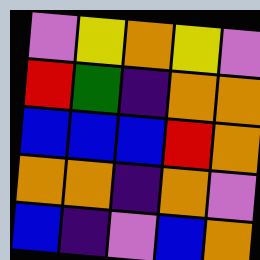[["violet", "yellow", "orange", "yellow", "violet"], ["red", "green", "indigo", "orange", "orange"], ["blue", "blue", "blue", "red", "orange"], ["orange", "orange", "indigo", "orange", "violet"], ["blue", "indigo", "violet", "blue", "orange"]]